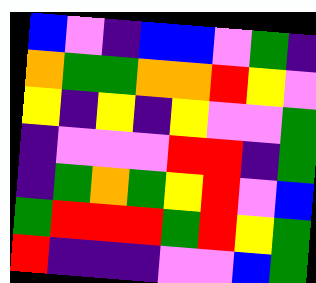[["blue", "violet", "indigo", "blue", "blue", "violet", "green", "indigo"], ["orange", "green", "green", "orange", "orange", "red", "yellow", "violet"], ["yellow", "indigo", "yellow", "indigo", "yellow", "violet", "violet", "green"], ["indigo", "violet", "violet", "violet", "red", "red", "indigo", "green"], ["indigo", "green", "orange", "green", "yellow", "red", "violet", "blue"], ["green", "red", "red", "red", "green", "red", "yellow", "green"], ["red", "indigo", "indigo", "indigo", "violet", "violet", "blue", "green"]]